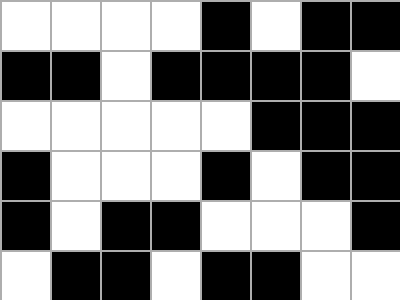[["white", "white", "white", "white", "black", "white", "black", "black"], ["black", "black", "white", "black", "black", "black", "black", "white"], ["white", "white", "white", "white", "white", "black", "black", "black"], ["black", "white", "white", "white", "black", "white", "black", "black"], ["black", "white", "black", "black", "white", "white", "white", "black"], ["white", "black", "black", "white", "black", "black", "white", "white"]]